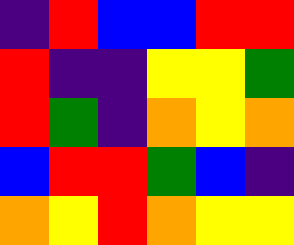[["indigo", "red", "blue", "blue", "red", "red"], ["red", "indigo", "indigo", "yellow", "yellow", "green"], ["red", "green", "indigo", "orange", "yellow", "orange"], ["blue", "red", "red", "green", "blue", "indigo"], ["orange", "yellow", "red", "orange", "yellow", "yellow"]]